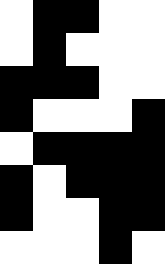[["white", "black", "black", "white", "white"], ["white", "black", "white", "white", "white"], ["black", "black", "black", "white", "white"], ["black", "white", "white", "white", "black"], ["white", "black", "black", "black", "black"], ["black", "white", "black", "black", "black"], ["black", "white", "white", "black", "black"], ["white", "white", "white", "black", "white"]]